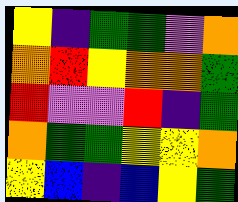[["yellow", "indigo", "green", "green", "violet", "orange"], ["orange", "red", "yellow", "orange", "orange", "green"], ["red", "violet", "violet", "red", "indigo", "green"], ["orange", "green", "green", "yellow", "yellow", "orange"], ["yellow", "blue", "indigo", "blue", "yellow", "green"]]